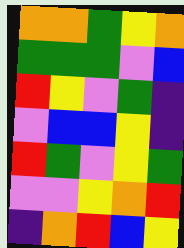[["orange", "orange", "green", "yellow", "orange"], ["green", "green", "green", "violet", "blue"], ["red", "yellow", "violet", "green", "indigo"], ["violet", "blue", "blue", "yellow", "indigo"], ["red", "green", "violet", "yellow", "green"], ["violet", "violet", "yellow", "orange", "red"], ["indigo", "orange", "red", "blue", "yellow"]]